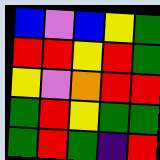[["blue", "violet", "blue", "yellow", "green"], ["red", "red", "yellow", "red", "green"], ["yellow", "violet", "orange", "red", "red"], ["green", "red", "yellow", "green", "green"], ["green", "red", "green", "indigo", "red"]]